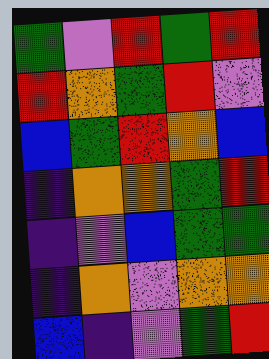[["green", "violet", "red", "green", "red"], ["red", "orange", "green", "red", "violet"], ["blue", "green", "red", "orange", "blue"], ["indigo", "orange", "orange", "green", "red"], ["indigo", "violet", "blue", "green", "green"], ["indigo", "orange", "violet", "orange", "orange"], ["blue", "indigo", "violet", "green", "red"]]